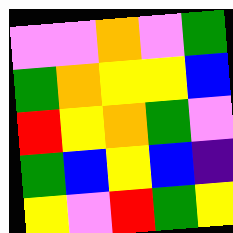[["violet", "violet", "orange", "violet", "green"], ["green", "orange", "yellow", "yellow", "blue"], ["red", "yellow", "orange", "green", "violet"], ["green", "blue", "yellow", "blue", "indigo"], ["yellow", "violet", "red", "green", "yellow"]]